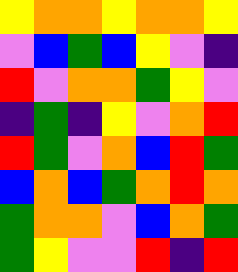[["yellow", "orange", "orange", "yellow", "orange", "orange", "yellow"], ["violet", "blue", "green", "blue", "yellow", "violet", "indigo"], ["red", "violet", "orange", "orange", "green", "yellow", "violet"], ["indigo", "green", "indigo", "yellow", "violet", "orange", "red"], ["red", "green", "violet", "orange", "blue", "red", "green"], ["blue", "orange", "blue", "green", "orange", "red", "orange"], ["green", "orange", "orange", "violet", "blue", "orange", "green"], ["green", "yellow", "violet", "violet", "red", "indigo", "red"]]